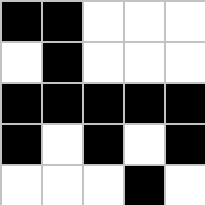[["black", "black", "white", "white", "white"], ["white", "black", "white", "white", "white"], ["black", "black", "black", "black", "black"], ["black", "white", "black", "white", "black"], ["white", "white", "white", "black", "white"]]